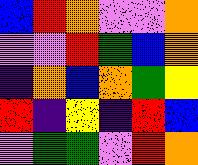[["blue", "red", "orange", "violet", "violet", "orange"], ["violet", "violet", "red", "green", "blue", "orange"], ["indigo", "orange", "blue", "orange", "green", "yellow"], ["red", "indigo", "yellow", "indigo", "red", "blue"], ["violet", "green", "green", "violet", "red", "orange"]]